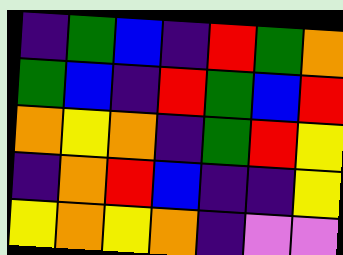[["indigo", "green", "blue", "indigo", "red", "green", "orange"], ["green", "blue", "indigo", "red", "green", "blue", "red"], ["orange", "yellow", "orange", "indigo", "green", "red", "yellow"], ["indigo", "orange", "red", "blue", "indigo", "indigo", "yellow"], ["yellow", "orange", "yellow", "orange", "indigo", "violet", "violet"]]